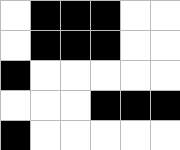[["white", "black", "black", "black", "white", "white"], ["white", "black", "black", "black", "white", "white"], ["black", "white", "white", "white", "white", "white"], ["white", "white", "white", "black", "black", "black"], ["black", "white", "white", "white", "white", "white"]]